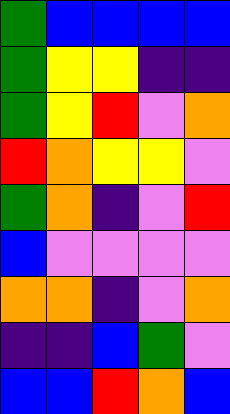[["green", "blue", "blue", "blue", "blue"], ["green", "yellow", "yellow", "indigo", "indigo"], ["green", "yellow", "red", "violet", "orange"], ["red", "orange", "yellow", "yellow", "violet"], ["green", "orange", "indigo", "violet", "red"], ["blue", "violet", "violet", "violet", "violet"], ["orange", "orange", "indigo", "violet", "orange"], ["indigo", "indigo", "blue", "green", "violet"], ["blue", "blue", "red", "orange", "blue"]]